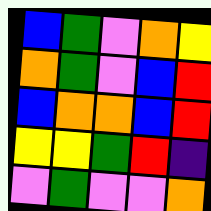[["blue", "green", "violet", "orange", "yellow"], ["orange", "green", "violet", "blue", "red"], ["blue", "orange", "orange", "blue", "red"], ["yellow", "yellow", "green", "red", "indigo"], ["violet", "green", "violet", "violet", "orange"]]